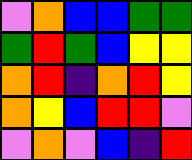[["violet", "orange", "blue", "blue", "green", "green"], ["green", "red", "green", "blue", "yellow", "yellow"], ["orange", "red", "indigo", "orange", "red", "yellow"], ["orange", "yellow", "blue", "red", "red", "violet"], ["violet", "orange", "violet", "blue", "indigo", "red"]]